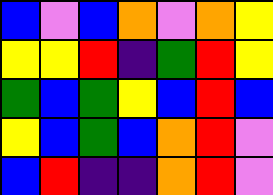[["blue", "violet", "blue", "orange", "violet", "orange", "yellow"], ["yellow", "yellow", "red", "indigo", "green", "red", "yellow"], ["green", "blue", "green", "yellow", "blue", "red", "blue"], ["yellow", "blue", "green", "blue", "orange", "red", "violet"], ["blue", "red", "indigo", "indigo", "orange", "red", "violet"]]